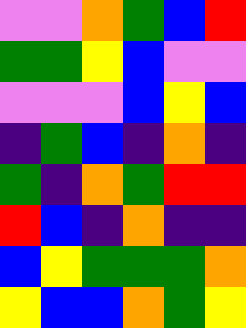[["violet", "violet", "orange", "green", "blue", "red"], ["green", "green", "yellow", "blue", "violet", "violet"], ["violet", "violet", "violet", "blue", "yellow", "blue"], ["indigo", "green", "blue", "indigo", "orange", "indigo"], ["green", "indigo", "orange", "green", "red", "red"], ["red", "blue", "indigo", "orange", "indigo", "indigo"], ["blue", "yellow", "green", "green", "green", "orange"], ["yellow", "blue", "blue", "orange", "green", "yellow"]]